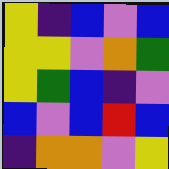[["yellow", "indigo", "blue", "violet", "blue"], ["yellow", "yellow", "violet", "orange", "green"], ["yellow", "green", "blue", "indigo", "violet"], ["blue", "violet", "blue", "red", "blue"], ["indigo", "orange", "orange", "violet", "yellow"]]